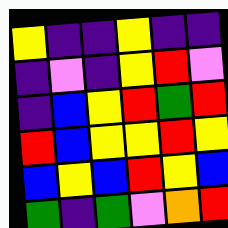[["yellow", "indigo", "indigo", "yellow", "indigo", "indigo"], ["indigo", "violet", "indigo", "yellow", "red", "violet"], ["indigo", "blue", "yellow", "red", "green", "red"], ["red", "blue", "yellow", "yellow", "red", "yellow"], ["blue", "yellow", "blue", "red", "yellow", "blue"], ["green", "indigo", "green", "violet", "orange", "red"]]